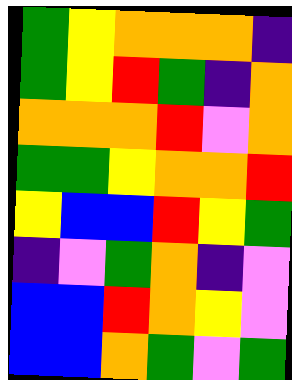[["green", "yellow", "orange", "orange", "orange", "indigo"], ["green", "yellow", "red", "green", "indigo", "orange"], ["orange", "orange", "orange", "red", "violet", "orange"], ["green", "green", "yellow", "orange", "orange", "red"], ["yellow", "blue", "blue", "red", "yellow", "green"], ["indigo", "violet", "green", "orange", "indigo", "violet"], ["blue", "blue", "red", "orange", "yellow", "violet"], ["blue", "blue", "orange", "green", "violet", "green"]]